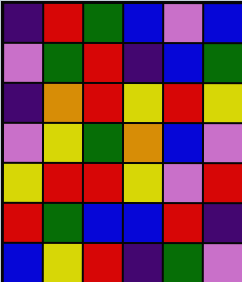[["indigo", "red", "green", "blue", "violet", "blue"], ["violet", "green", "red", "indigo", "blue", "green"], ["indigo", "orange", "red", "yellow", "red", "yellow"], ["violet", "yellow", "green", "orange", "blue", "violet"], ["yellow", "red", "red", "yellow", "violet", "red"], ["red", "green", "blue", "blue", "red", "indigo"], ["blue", "yellow", "red", "indigo", "green", "violet"]]